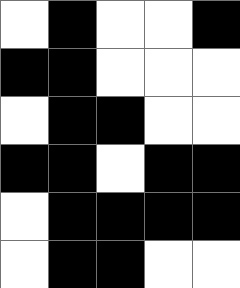[["white", "black", "white", "white", "black"], ["black", "black", "white", "white", "white"], ["white", "black", "black", "white", "white"], ["black", "black", "white", "black", "black"], ["white", "black", "black", "black", "black"], ["white", "black", "black", "white", "white"]]